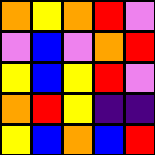[["orange", "yellow", "orange", "red", "violet"], ["violet", "blue", "violet", "orange", "red"], ["yellow", "blue", "yellow", "red", "violet"], ["orange", "red", "yellow", "indigo", "indigo"], ["yellow", "blue", "orange", "blue", "red"]]